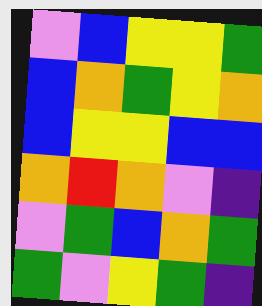[["violet", "blue", "yellow", "yellow", "green"], ["blue", "orange", "green", "yellow", "orange"], ["blue", "yellow", "yellow", "blue", "blue"], ["orange", "red", "orange", "violet", "indigo"], ["violet", "green", "blue", "orange", "green"], ["green", "violet", "yellow", "green", "indigo"]]